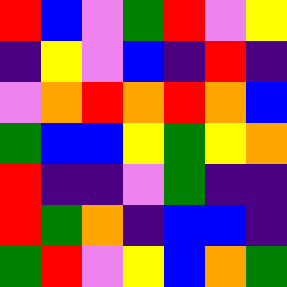[["red", "blue", "violet", "green", "red", "violet", "yellow"], ["indigo", "yellow", "violet", "blue", "indigo", "red", "indigo"], ["violet", "orange", "red", "orange", "red", "orange", "blue"], ["green", "blue", "blue", "yellow", "green", "yellow", "orange"], ["red", "indigo", "indigo", "violet", "green", "indigo", "indigo"], ["red", "green", "orange", "indigo", "blue", "blue", "indigo"], ["green", "red", "violet", "yellow", "blue", "orange", "green"]]